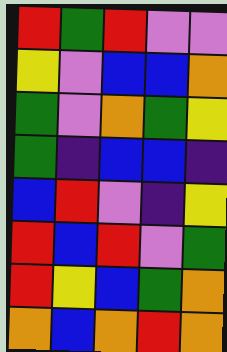[["red", "green", "red", "violet", "violet"], ["yellow", "violet", "blue", "blue", "orange"], ["green", "violet", "orange", "green", "yellow"], ["green", "indigo", "blue", "blue", "indigo"], ["blue", "red", "violet", "indigo", "yellow"], ["red", "blue", "red", "violet", "green"], ["red", "yellow", "blue", "green", "orange"], ["orange", "blue", "orange", "red", "orange"]]